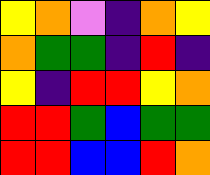[["yellow", "orange", "violet", "indigo", "orange", "yellow"], ["orange", "green", "green", "indigo", "red", "indigo"], ["yellow", "indigo", "red", "red", "yellow", "orange"], ["red", "red", "green", "blue", "green", "green"], ["red", "red", "blue", "blue", "red", "orange"]]